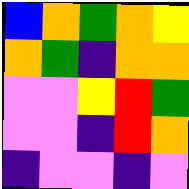[["blue", "orange", "green", "orange", "yellow"], ["orange", "green", "indigo", "orange", "orange"], ["violet", "violet", "yellow", "red", "green"], ["violet", "violet", "indigo", "red", "orange"], ["indigo", "violet", "violet", "indigo", "violet"]]